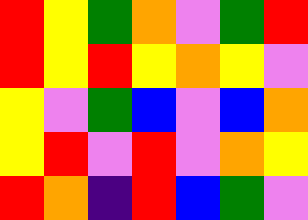[["red", "yellow", "green", "orange", "violet", "green", "red"], ["red", "yellow", "red", "yellow", "orange", "yellow", "violet"], ["yellow", "violet", "green", "blue", "violet", "blue", "orange"], ["yellow", "red", "violet", "red", "violet", "orange", "yellow"], ["red", "orange", "indigo", "red", "blue", "green", "violet"]]